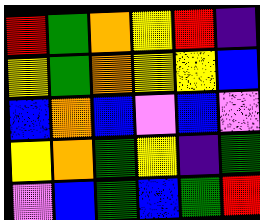[["red", "green", "orange", "yellow", "red", "indigo"], ["yellow", "green", "orange", "yellow", "yellow", "blue"], ["blue", "orange", "blue", "violet", "blue", "violet"], ["yellow", "orange", "green", "yellow", "indigo", "green"], ["violet", "blue", "green", "blue", "green", "red"]]